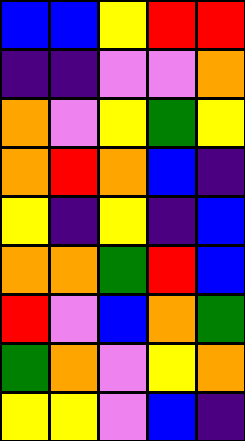[["blue", "blue", "yellow", "red", "red"], ["indigo", "indigo", "violet", "violet", "orange"], ["orange", "violet", "yellow", "green", "yellow"], ["orange", "red", "orange", "blue", "indigo"], ["yellow", "indigo", "yellow", "indigo", "blue"], ["orange", "orange", "green", "red", "blue"], ["red", "violet", "blue", "orange", "green"], ["green", "orange", "violet", "yellow", "orange"], ["yellow", "yellow", "violet", "blue", "indigo"]]